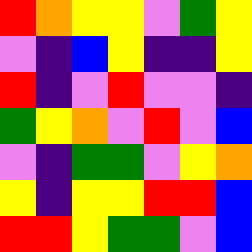[["red", "orange", "yellow", "yellow", "violet", "green", "yellow"], ["violet", "indigo", "blue", "yellow", "indigo", "indigo", "yellow"], ["red", "indigo", "violet", "red", "violet", "violet", "indigo"], ["green", "yellow", "orange", "violet", "red", "violet", "blue"], ["violet", "indigo", "green", "green", "violet", "yellow", "orange"], ["yellow", "indigo", "yellow", "yellow", "red", "red", "blue"], ["red", "red", "yellow", "green", "green", "violet", "blue"]]